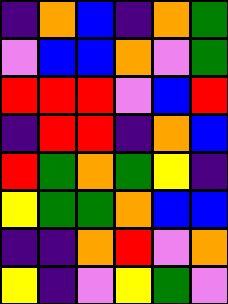[["indigo", "orange", "blue", "indigo", "orange", "green"], ["violet", "blue", "blue", "orange", "violet", "green"], ["red", "red", "red", "violet", "blue", "red"], ["indigo", "red", "red", "indigo", "orange", "blue"], ["red", "green", "orange", "green", "yellow", "indigo"], ["yellow", "green", "green", "orange", "blue", "blue"], ["indigo", "indigo", "orange", "red", "violet", "orange"], ["yellow", "indigo", "violet", "yellow", "green", "violet"]]